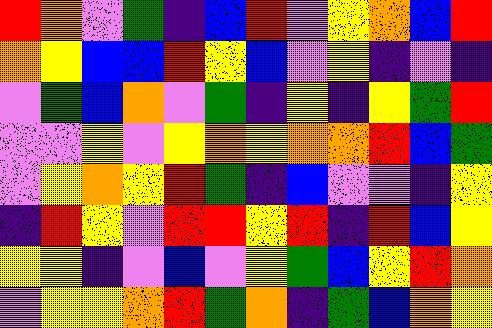[["red", "orange", "violet", "green", "indigo", "blue", "red", "violet", "yellow", "orange", "blue", "red"], ["orange", "yellow", "blue", "blue", "red", "yellow", "blue", "violet", "yellow", "indigo", "violet", "indigo"], ["violet", "green", "blue", "orange", "violet", "green", "indigo", "yellow", "indigo", "yellow", "green", "red"], ["violet", "violet", "yellow", "violet", "yellow", "orange", "yellow", "orange", "orange", "red", "blue", "green"], ["violet", "yellow", "orange", "yellow", "red", "green", "indigo", "blue", "violet", "violet", "indigo", "yellow"], ["indigo", "red", "yellow", "violet", "red", "red", "yellow", "red", "indigo", "red", "blue", "yellow"], ["yellow", "yellow", "indigo", "violet", "blue", "violet", "yellow", "green", "blue", "yellow", "red", "orange"], ["violet", "yellow", "yellow", "orange", "red", "green", "orange", "indigo", "green", "blue", "orange", "yellow"]]